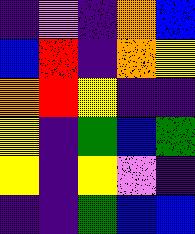[["indigo", "violet", "indigo", "orange", "blue"], ["blue", "red", "indigo", "orange", "yellow"], ["orange", "red", "yellow", "indigo", "indigo"], ["yellow", "indigo", "green", "blue", "green"], ["yellow", "indigo", "yellow", "violet", "indigo"], ["indigo", "indigo", "green", "blue", "blue"]]